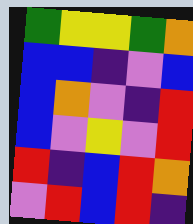[["green", "yellow", "yellow", "green", "orange"], ["blue", "blue", "indigo", "violet", "blue"], ["blue", "orange", "violet", "indigo", "red"], ["blue", "violet", "yellow", "violet", "red"], ["red", "indigo", "blue", "red", "orange"], ["violet", "red", "blue", "red", "indigo"]]